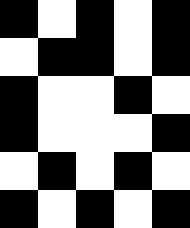[["black", "white", "black", "white", "black"], ["white", "black", "black", "white", "black"], ["black", "white", "white", "black", "white"], ["black", "white", "white", "white", "black"], ["white", "black", "white", "black", "white"], ["black", "white", "black", "white", "black"]]